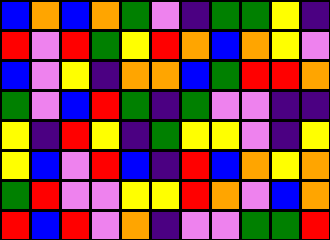[["blue", "orange", "blue", "orange", "green", "violet", "indigo", "green", "green", "yellow", "indigo"], ["red", "violet", "red", "green", "yellow", "red", "orange", "blue", "orange", "yellow", "violet"], ["blue", "violet", "yellow", "indigo", "orange", "orange", "blue", "green", "red", "red", "orange"], ["green", "violet", "blue", "red", "green", "indigo", "green", "violet", "violet", "indigo", "indigo"], ["yellow", "indigo", "red", "yellow", "indigo", "green", "yellow", "yellow", "violet", "indigo", "yellow"], ["yellow", "blue", "violet", "red", "blue", "indigo", "red", "blue", "orange", "yellow", "orange"], ["green", "red", "violet", "violet", "yellow", "yellow", "red", "orange", "violet", "blue", "orange"], ["red", "blue", "red", "violet", "orange", "indigo", "violet", "violet", "green", "green", "red"]]